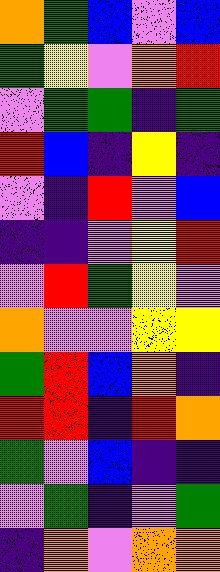[["orange", "green", "blue", "violet", "blue"], ["green", "yellow", "violet", "orange", "red"], ["violet", "green", "green", "indigo", "green"], ["red", "blue", "indigo", "yellow", "indigo"], ["violet", "indigo", "red", "violet", "blue"], ["indigo", "indigo", "violet", "yellow", "red"], ["violet", "red", "green", "yellow", "violet"], ["orange", "violet", "violet", "yellow", "yellow"], ["green", "red", "blue", "orange", "indigo"], ["red", "red", "indigo", "red", "orange"], ["green", "violet", "blue", "indigo", "indigo"], ["violet", "green", "indigo", "violet", "green"], ["indigo", "orange", "violet", "orange", "orange"]]